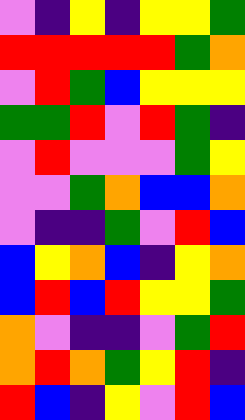[["violet", "indigo", "yellow", "indigo", "yellow", "yellow", "green"], ["red", "red", "red", "red", "red", "green", "orange"], ["violet", "red", "green", "blue", "yellow", "yellow", "yellow"], ["green", "green", "red", "violet", "red", "green", "indigo"], ["violet", "red", "violet", "violet", "violet", "green", "yellow"], ["violet", "violet", "green", "orange", "blue", "blue", "orange"], ["violet", "indigo", "indigo", "green", "violet", "red", "blue"], ["blue", "yellow", "orange", "blue", "indigo", "yellow", "orange"], ["blue", "red", "blue", "red", "yellow", "yellow", "green"], ["orange", "violet", "indigo", "indigo", "violet", "green", "red"], ["orange", "red", "orange", "green", "yellow", "red", "indigo"], ["red", "blue", "indigo", "yellow", "violet", "red", "blue"]]